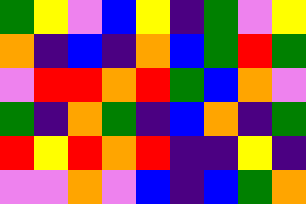[["green", "yellow", "violet", "blue", "yellow", "indigo", "green", "violet", "yellow"], ["orange", "indigo", "blue", "indigo", "orange", "blue", "green", "red", "green"], ["violet", "red", "red", "orange", "red", "green", "blue", "orange", "violet"], ["green", "indigo", "orange", "green", "indigo", "blue", "orange", "indigo", "green"], ["red", "yellow", "red", "orange", "red", "indigo", "indigo", "yellow", "indigo"], ["violet", "violet", "orange", "violet", "blue", "indigo", "blue", "green", "orange"]]